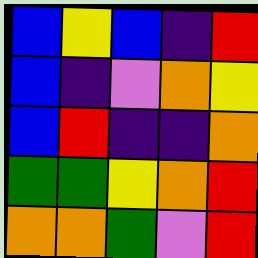[["blue", "yellow", "blue", "indigo", "red"], ["blue", "indigo", "violet", "orange", "yellow"], ["blue", "red", "indigo", "indigo", "orange"], ["green", "green", "yellow", "orange", "red"], ["orange", "orange", "green", "violet", "red"]]